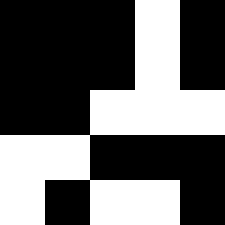[["black", "black", "black", "white", "black"], ["black", "black", "black", "white", "black"], ["black", "black", "white", "white", "white"], ["white", "white", "black", "black", "black"], ["white", "black", "white", "white", "black"]]